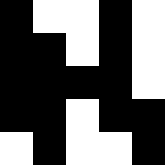[["black", "white", "white", "black", "white"], ["black", "black", "white", "black", "white"], ["black", "black", "black", "black", "white"], ["black", "black", "white", "black", "black"], ["white", "black", "white", "white", "black"]]